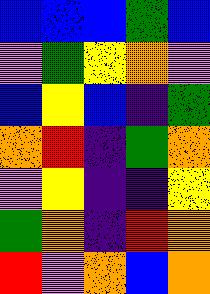[["blue", "blue", "blue", "green", "blue"], ["violet", "green", "yellow", "orange", "violet"], ["blue", "yellow", "blue", "indigo", "green"], ["orange", "red", "indigo", "green", "orange"], ["violet", "yellow", "indigo", "indigo", "yellow"], ["green", "orange", "indigo", "red", "orange"], ["red", "violet", "orange", "blue", "orange"]]